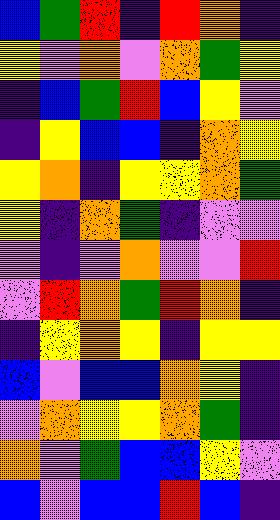[["blue", "green", "red", "indigo", "red", "orange", "indigo"], ["yellow", "violet", "orange", "violet", "orange", "green", "yellow"], ["indigo", "blue", "green", "red", "blue", "yellow", "violet"], ["indigo", "yellow", "blue", "blue", "indigo", "orange", "yellow"], ["yellow", "orange", "indigo", "yellow", "yellow", "orange", "green"], ["yellow", "indigo", "orange", "green", "indigo", "violet", "violet"], ["violet", "indigo", "violet", "orange", "violet", "violet", "red"], ["violet", "red", "orange", "green", "red", "orange", "indigo"], ["indigo", "yellow", "orange", "yellow", "indigo", "yellow", "yellow"], ["blue", "violet", "blue", "blue", "orange", "yellow", "indigo"], ["violet", "orange", "yellow", "yellow", "orange", "green", "indigo"], ["orange", "violet", "green", "blue", "blue", "yellow", "violet"], ["blue", "violet", "blue", "blue", "red", "blue", "indigo"]]